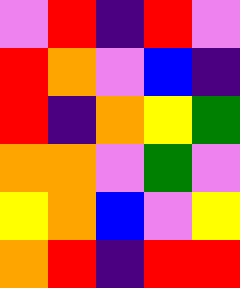[["violet", "red", "indigo", "red", "violet"], ["red", "orange", "violet", "blue", "indigo"], ["red", "indigo", "orange", "yellow", "green"], ["orange", "orange", "violet", "green", "violet"], ["yellow", "orange", "blue", "violet", "yellow"], ["orange", "red", "indigo", "red", "red"]]